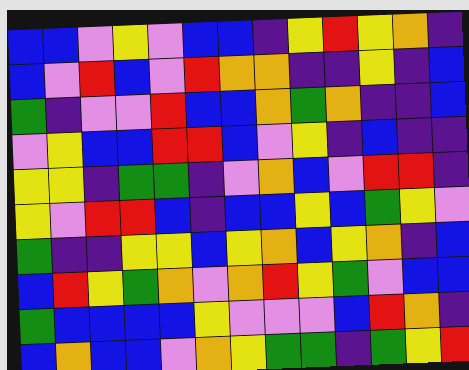[["blue", "blue", "violet", "yellow", "violet", "blue", "blue", "indigo", "yellow", "red", "yellow", "orange", "indigo"], ["blue", "violet", "red", "blue", "violet", "red", "orange", "orange", "indigo", "indigo", "yellow", "indigo", "blue"], ["green", "indigo", "violet", "violet", "red", "blue", "blue", "orange", "green", "orange", "indigo", "indigo", "blue"], ["violet", "yellow", "blue", "blue", "red", "red", "blue", "violet", "yellow", "indigo", "blue", "indigo", "indigo"], ["yellow", "yellow", "indigo", "green", "green", "indigo", "violet", "orange", "blue", "violet", "red", "red", "indigo"], ["yellow", "violet", "red", "red", "blue", "indigo", "blue", "blue", "yellow", "blue", "green", "yellow", "violet"], ["green", "indigo", "indigo", "yellow", "yellow", "blue", "yellow", "orange", "blue", "yellow", "orange", "indigo", "blue"], ["blue", "red", "yellow", "green", "orange", "violet", "orange", "red", "yellow", "green", "violet", "blue", "blue"], ["green", "blue", "blue", "blue", "blue", "yellow", "violet", "violet", "violet", "blue", "red", "orange", "indigo"], ["blue", "orange", "blue", "blue", "violet", "orange", "yellow", "green", "green", "indigo", "green", "yellow", "red"]]